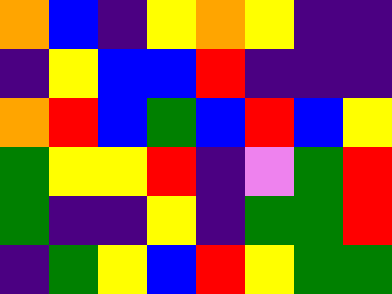[["orange", "blue", "indigo", "yellow", "orange", "yellow", "indigo", "indigo"], ["indigo", "yellow", "blue", "blue", "red", "indigo", "indigo", "indigo"], ["orange", "red", "blue", "green", "blue", "red", "blue", "yellow"], ["green", "yellow", "yellow", "red", "indigo", "violet", "green", "red"], ["green", "indigo", "indigo", "yellow", "indigo", "green", "green", "red"], ["indigo", "green", "yellow", "blue", "red", "yellow", "green", "green"]]